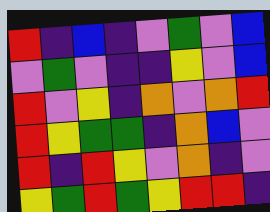[["red", "indigo", "blue", "indigo", "violet", "green", "violet", "blue"], ["violet", "green", "violet", "indigo", "indigo", "yellow", "violet", "blue"], ["red", "violet", "yellow", "indigo", "orange", "violet", "orange", "red"], ["red", "yellow", "green", "green", "indigo", "orange", "blue", "violet"], ["red", "indigo", "red", "yellow", "violet", "orange", "indigo", "violet"], ["yellow", "green", "red", "green", "yellow", "red", "red", "indigo"]]